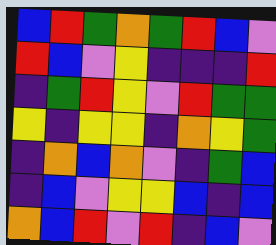[["blue", "red", "green", "orange", "green", "red", "blue", "violet"], ["red", "blue", "violet", "yellow", "indigo", "indigo", "indigo", "red"], ["indigo", "green", "red", "yellow", "violet", "red", "green", "green"], ["yellow", "indigo", "yellow", "yellow", "indigo", "orange", "yellow", "green"], ["indigo", "orange", "blue", "orange", "violet", "indigo", "green", "blue"], ["indigo", "blue", "violet", "yellow", "yellow", "blue", "indigo", "blue"], ["orange", "blue", "red", "violet", "red", "indigo", "blue", "violet"]]